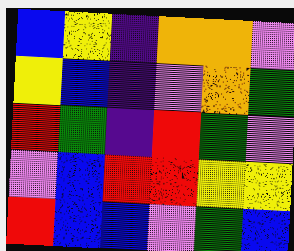[["blue", "yellow", "indigo", "orange", "orange", "violet"], ["yellow", "blue", "indigo", "violet", "orange", "green"], ["red", "green", "indigo", "red", "green", "violet"], ["violet", "blue", "red", "red", "yellow", "yellow"], ["red", "blue", "blue", "violet", "green", "blue"]]